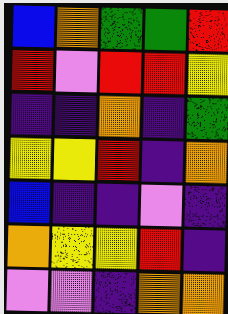[["blue", "orange", "green", "green", "red"], ["red", "violet", "red", "red", "yellow"], ["indigo", "indigo", "orange", "indigo", "green"], ["yellow", "yellow", "red", "indigo", "orange"], ["blue", "indigo", "indigo", "violet", "indigo"], ["orange", "yellow", "yellow", "red", "indigo"], ["violet", "violet", "indigo", "orange", "orange"]]